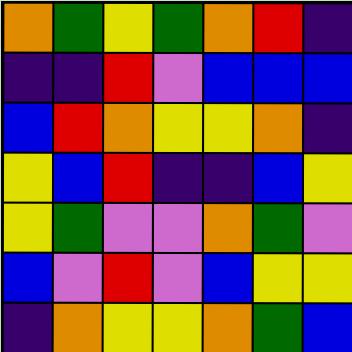[["orange", "green", "yellow", "green", "orange", "red", "indigo"], ["indigo", "indigo", "red", "violet", "blue", "blue", "blue"], ["blue", "red", "orange", "yellow", "yellow", "orange", "indigo"], ["yellow", "blue", "red", "indigo", "indigo", "blue", "yellow"], ["yellow", "green", "violet", "violet", "orange", "green", "violet"], ["blue", "violet", "red", "violet", "blue", "yellow", "yellow"], ["indigo", "orange", "yellow", "yellow", "orange", "green", "blue"]]